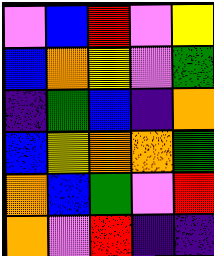[["violet", "blue", "red", "violet", "yellow"], ["blue", "orange", "yellow", "violet", "green"], ["indigo", "green", "blue", "indigo", "orange"], ["blue", "yellow", "orange", "orange", "green"], ["orange", "blue", "green", "violet", "red"], ["orange", "violet", "red", "indigo", "indigo"]]